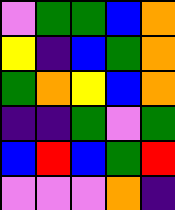[["violet", "green", "green", "blue", "orange"], ["yellow", "indigo", "blue", "green", "orange"], ["green", "orange", "yellow", "blue", "orange"], ["indigo", "indigo", "green", "violet", "green"], ["blue", "red", "blue", "green", "red"], ["violet", "violet", "violet", "orange", "indigo"]]